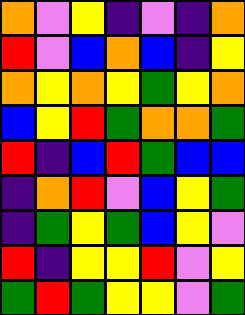[["orange", "violet", "yellow", "indigo", "violet", "indigo", "orange"], ["red", "violet", "blue", "orange", "blue", "indigo", "yellow"], ["orange", "yellow", "orange", "yellow", "green", "yellow", "orange"], ["blue", "yellow", "red", "green", "orange", "orange", "green"], ["red", "indigo", "blue", "red", "green", "blue", "blue"], ["indigo", "orange", "red", "violet", "blue", "yellow", "green"], ["indigo", "green", "yellow", "green", "blue", "yellow", "violet"], ["red", "indigo", "yellow", "yellow", "red", "violet", "yellow"], ["green", "red", "green", "yellow", "yellow", "violet", "green"]]